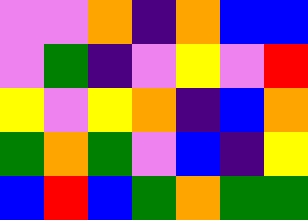[["violet", "violet", "orange", "indigo", "orange", "blue", "blue"], ["violet", "green", "indigo", "violet", "yellow", "violet", "red"], ["yellow", "violet", "yellow", "orange", "indigo", "blue", "orange"], ["green", "orange", "green", "violet", "blue", "indigo", "yellow"], ["blue", "red", "blue", "green", "orange", "green", "green"]]